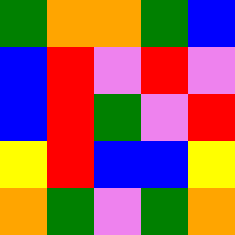[["green", "orange", "orange", "green", "blue"], ["blue", "red", "violet", "red", "violet"], ["blue", "red", "green", "violet", "red"], ["yellow", "red", "blue", "blue", "yellow"], ["orange", "green", "violet", "green", "orange"]]